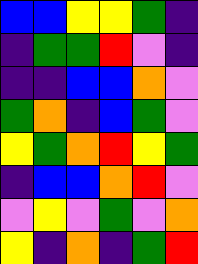[["blue", "blue", "yellow", "yellow", "green", "indigo"], ["indigo", "green", "green", "red", "violet", "indigo"], ["indigo", "indigo", "blue", "blue", "orange", "violet"], ["green", "orange", "indigo", "blue", "green", "violet"], ["yellow", "green", "orange", "red", "yellow", "green"], ["indigo", "blue", "blue", "orange", "red", "violet"], ["violet", "yellow", "violet", "green", "violet", "orange"], ["yellow", "indigo", "orange", "indigo", "green", "red"]]